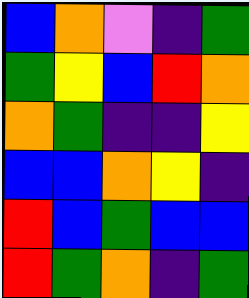[["blue", "orange", "violet", "indigo", "green"], ["green", "yellow", "blue", "red", "orange"], ["orange", "green", "indigo", "indigo", "yellow"], ["blue", "blue", "orange", "yellow", "indigo"], ["red", "blue", "green", "blue", "blue"], ["red", "green", "orange", "indigo", "green"]]